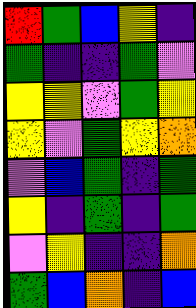[["red", "green", "blue", "yellow", "indigo"], ["green", "indigo", "indigo", "green", "violet"], ["yellow", "yellow", "violet", "green", "yellow"], ["yellow", "violet", "green", "yellow", "orange"], ["violet", "blue", "green", "indigo", "green"], ["yellow", "indigo", "green", "indigo", "green"], ["violet", "yellow", "indigo", "indigo", "orange"], ["green", "blue", "orange", "indigo", "blue"]]